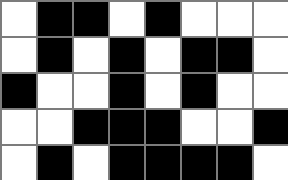[["white", "black", "black", "white", "black", "white", "white", "white"], ["white", "black", "white", "black", "white", "black", "black", "white"], ["black", "white", "white", "black", "white", "black", "white", "white"], ["white", "white", "black", "black", "black", "white", "white", "black"], ["white", "black", "white", "black", "black", "black", "black", "white"]]